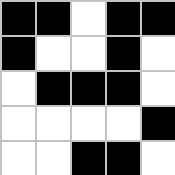[["black", "black", "white", "black", "black"], ["black", "white", "white", "black", "white"], ["white", "black", "black", "black", "white"], ["white", "white", "white", "white", "black"], ["white", "white", "black", "black", "white"]]